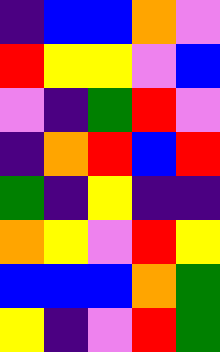[["indigo", "blue", "blue", "orange", "violet"], ["red", "yellow", "yellow", "violet", "blue"], ["violet", "indigo", "green", "red", "violet"], ["indigo", "orange", "red", "blue", "red"], ["green", "indigo", "yellow", "indigo", "indigo"], ["orange", "yellow", "violet", "red", "yellow"], ["blue", "blue", "blue", "orange", "green"], ["yellow", "indigo", "violet", "red", "green"]]